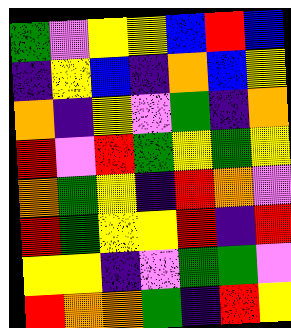[["green", "violet", "yellow", "yellow", "blue", "red", "blue"], ["indigo", "yellow", "blue", "indigo", "orange", "blue", "yellow"], ["orange", "indigo", "yellow", "violet", "green", "indigo", "orange"], ["red", "violet", "red", "green", "yellow", "green", "yellow"], ["orange", "green", "yellow", "indigo", "red", "orange", "violet"], ["red", "green", "yellow", "yellow", "red", "indigo", "red"], ["yellow", "yellow", "indigo", "violet", "green", "green", "violet"], ["red", "orange", "orange", "green", "indigo", "red", "yellow"]]